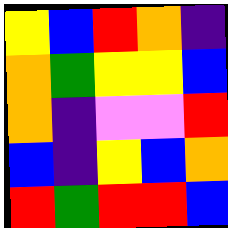[["yellow", "blue", "red", "orange", "indigo"], ["orange", "green", "yellow", "yellow", "blue"], ["orange", "indigo", "violet", "violet", "red"], ["blue", "indigo", "yellow", "blue", "orange"], ["red", "green", "red", "red", "blue"]]